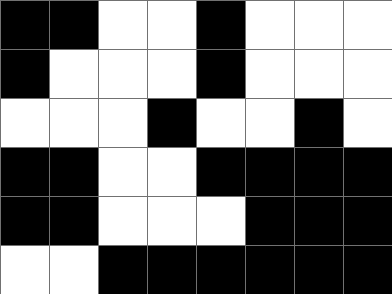[["black", "black", "white", "white", "black", "white", "white", "white"], ["black", "white", "white", "white", "black", "white", "white", "white"], ["white", "white", "white", "black", "white", "white", "black", "white"], ["black", "black", "white", "white", "black", "black", "black", "black"], ["black", "black", "white", "white", "white", "black", "black", "black"], ["white", "white", "black", "black", "black", "black", "black", "black"]]